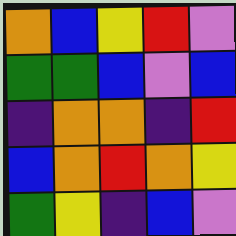[["orange", "blue", "yellow", "red", "violet"], ["green", "green", "blue", "violet", "blue"], ["indigo", "orange", "orange", "indigo", "red"], ["blue", "orange", "red", "orange", "yellow"], ["green", "yellow", "indigo", "blue", "violet"]]